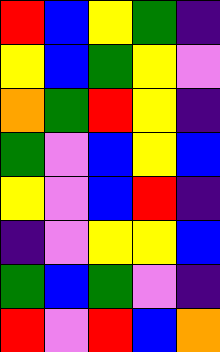[["red", "blue", "yellow", "green", "indigo"], ["yellow", "blue", "green", "yellow", "violet"], ["orange", "green", "red", "yellow", "indigo"], ["green", "violet", "blue", "yellow", "blue"], ["yellow", "violet", "blue", "red", "indigo"], ["indigo", "violet", "yellow", "yellow", "blue"], ["green", "blue", "green", "violet", "indigo"], ["red", "violet", "red", "blue", "orange"]]